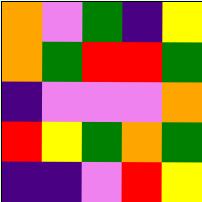[["orange", "violet", "green", "indigo", "yellow"], ["orange", "green", "red", "red", "green"], ["indigo", "violet", "violet", "violet", "orange"], ["red", "yellow", "green", "orange", "green"], ["indigo", "indigo", "violet", "red", "yellow"]]